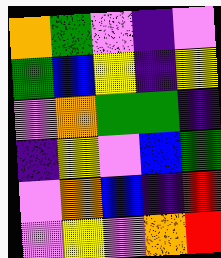[["orange", "green", "violet", "indigo", "violet"], ["green", "blue", "yellow", "indigo", "yellow"], ["violet", "orange", "green", "green", "indigo"], ["indigo", "yellow", "violet", "blue", "green"], ["violet", "orange", "blue", "indigo", "red"], ["violet", "yellow", "violet", "orange", "red"]]